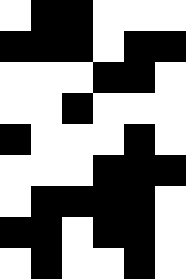[["white", "black", "black", "white", "white", "white"], ["black", "black", "black", "white", "black", "black"], ["white", "white", "white", "black", "black", "white"], ["white", "white", "black", "white", "white", "white"], ["black", "white", "white", "white", "black", "white"], ["white", "white", "white", "black", "black", "black"], ["white", "black", "black", "black", "black", "white"], ["black", "black", "white", "black", "black", "white"], ["white", "black", "white", "white", "black", "white"]]